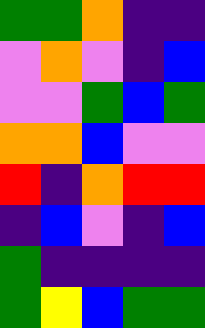[["green", "green", "orange", "indigo", "indigo"], ["violet", "orange", "violet", "indigo", "blue"], ["violet", "violet", "green", "blue", "green"], ["orange", "orange", "blue", "violet", "violet"], ["red", "indigo", "orange", "red", "red"], ["indigo", "blue", "violet", "indigo", "blue"], ["green", "indigo", "indigo", "indigo", "indigo"], ["green", "yellow", "blue", "green", "green"]]